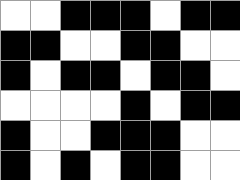[["white", "white", "black", "black", "black", "white", "black", "black"], ["black", "black", "white", "white", "black", "black", "white", "white"], ["black", "white", "black", "black", "white", "black", "black", "white"], ["white", "white", "white", "white", "black", "white", "black", "black"], ["black", "white", "white", "black", "black", "black", "white", "white"], ["black", "white", "black", "white", "black", "black", "white", "white"]]